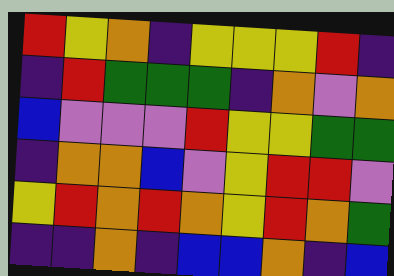[["red", "yellow", "orange", "indigo", "yellow", "yellow", "yellow", "red", "indigo"], ["indigo", "red", "green", "green", "green", "indigo", "orange", "violet", "orange"], ["blue", "violet", "violet", "violet", "red", "yellow", "yellow", "green", "green"], ["indigo", "orange", "orange", "blue", "violet", "yellow", "red", "red", "violet"], ["yellow", "red", "orange", "red", "orange", "yellow", "red", "orange", "green"], ["indigo", "indigo", "orange", "indigo", "blue", "blue", "orange", "indigo", "blue"]]